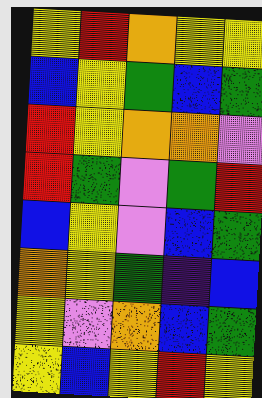[["yellow", "red", "orange", "yellow", "yellow"], ["blue", "yellow", "green", "blue", "green"], ["red", "yellow", "orange", "orange", "violet"], ["red", "green", "violet", "green", "red"], ["blue", "yellow", "violet", "blue", "green"], ["orange", "yellow", "green", "indigo", "blue"], ["yellow", "violet", "orange", "blue", "green"], ["yellow", "blue", "yellow", "red", "yellow"]]